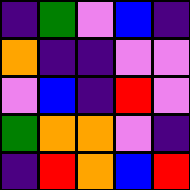[["indigo", "green", "violet", "blue", "indigo"], ["orange", "indigo", "indigo", "violet", "violet"], ["violet", "blue", "indigo", "red", "violet"], ["green", "orange", "orange", "violet", "indigo"], ["indigo", "red", "orange", "blue", "red"]]